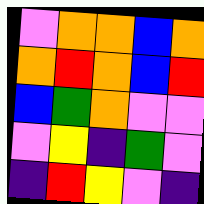[["violet", "orange", "orange", "blue", "orange"], ["orange", "red", "orange", "blue", "red"], ["blue", "green", "orange", "violet", "violet"], ["violet", "yellow", "indigo", "green", "violet"], ["indigo", "red", "yellow", "violet", "indigo"]]